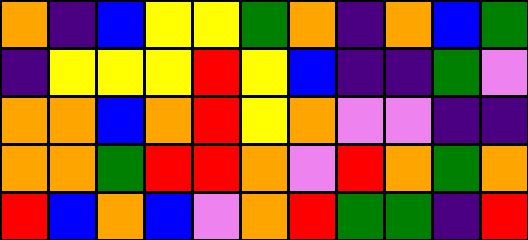[["orange", "indigo", "blue", "yellow", "yellow", "green", "orange", "indigo", "orange", "blue", "green"], ["indigo", "yellow", "yellow", "yellow", "red", "yellow", "blue", "indigo", "indigo", "green", "violet"], ["orange", "orange", "blue", "orange", "red", "yellow", "orange", "violet", "violet", "indigo", "indigo"], ["orange", "orange", "green", "red", "red", "orange", "violet", "red", "orange", "green", "orange"], ["red", "blue", "orange", "blue", "violet", "orange", "red", "green", "green", "indigo", "red"]]